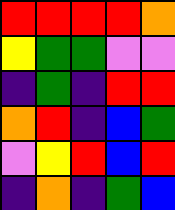[["red", "red", "red", "red", "orange"], ["yellow", "green", "green", "violet", "violet"], ["indigo", "green", "indigo", "red", "red"], ["orange", "red", "indigo", "blue", "green"], ["violet", "yellow", "red", "blue", "red"], ["indigo", "orange", "indigo", "green", "blue"]]